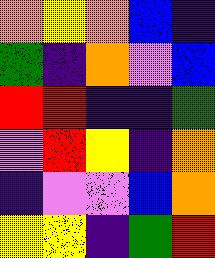[["orange", "yellow", "orange", "blue", "indigo"], ["green", "indigo", "orange", "violet", "blue"], ["red", "red", "indigo", "indigo", "green"], ["violet", "red", "yellow", "indigo", "orange"], ["indigo", "violet", "violet", "blue", "orange"], ["yellow", "yellow", "indigo", "green", "red"]]